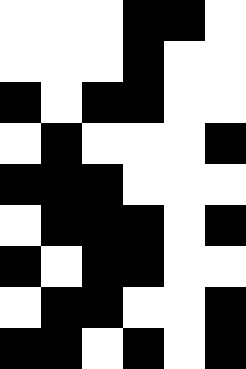[["white", "white", "white", "black", "black", "white"], ["white", "white", "white", "black", "white", "white"], ["black", "white", "black", "black", "white", "white"], ["white", "black", "white", "white", "white", "black"], ["black", "black", "black", "white", "white", "white"], ["white", "black", "black", "black", "white", "black"], ["black", "white", "black", "black", "white", "white"], ["white", "black", "black", "white", "white", "black"], ["black", "black", "white", "black", "white", "black"]]